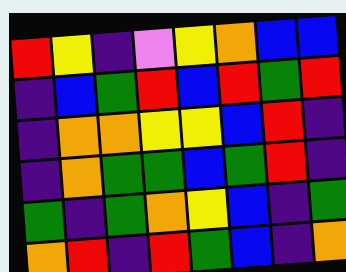[["red", "yellow", "indigo", "violet", "yellow", "orange", "blue", "blue"], ["indigo", "blue", "green", "red", "blue", "red", "green", "red"], ["indigo", "orange", "orange", "yellow", "yellow", "blue", "red", "indigo"], ["indigo", "orange", "green", "green", "blue", "green", "red", "indigo"], ["green", "indigo", "green", "orange", "yellow", "blue", "indigo", "green"], ["orange", "red", "indigo", "red", "green", "blue", "indigo", "orange"]]